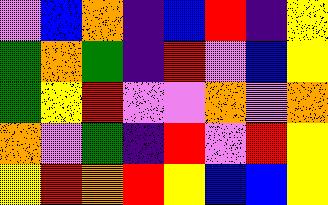[["violet", "blue", "orange", "indigo", "blue", "red", "indigo", "yellow"], ["green", "orange", "green", "indigo", "red", "violet", "blue", "yellow"], ["green", "yellow", "red", "violet", "violet", "orange", "violet", "orange"], ["orange", "violet", "green", "indigo", "red", "violet", "red", "yellow"], ["yellow", "red", "orange", "red", "yellow", "blue", "blue", "yellow"]]